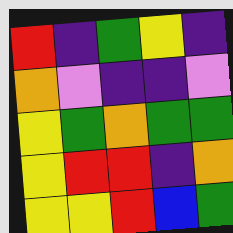[["red", "indigo", "green", "yellow", "indigo"], ["orange", "violet", "indigo", "indigo", "violet"], ["yellow", "green", "orange", "green", "green"], ["yellow", "red", "red", "indigo", "orange"], ["yellow", "yellow", "red", "blue", "green"]]